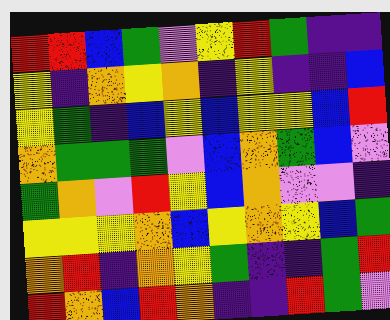[["red", "red", "blue", "green", "violet", "yellow", "red", "green", "indigo", "indigo"], ["yellow", "indigo", "orange", "yellow", "orange", "indigo", "yellow", "indigo", "indigo", "blue"], ["yellow", "green", "indigo", "blue", "yellow", "blue", "yellow", "yellow", "blue", "red"], ["orange", "green", "green", "green", "violet", "blue", "orange", "green", "blue", "violet"], ["green", "orange", "violet", "red", "yellow", "blue", "orange", "violet", "violet", "indigo"], ["yellow", "yellow", "yellow", "orange", "blue", "yellow", "orange", "yellow", "blue", "green"], ["orange", "red", "indigo", "orange", "yellow", "green", "indigo", "indigo", "green", "red"], ["red", "orange", "blue", "red", "orange", "indigo", "indigo", "red", "green", "violet"]]